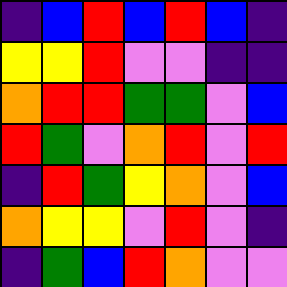[["indigo", "blue", "red", "blue", "red", "blue", "indigo"], ["yellow", "yellow", "red", "violet", "violet", "indigo", "indigo"], ["orange", "red", "red", "green", "green", "violet", "blue"], ["red", "green", "violet", "orange", "red", "violet", "red"], ["indigo", "red", "green", "yellow", "orange", "violet", "blue"], ["orange", "yellow", "yellow", "violet", "red", "violet", "indigo"], ["indigo", "green", "blue", "red", "orange", "violet", "violet"]]